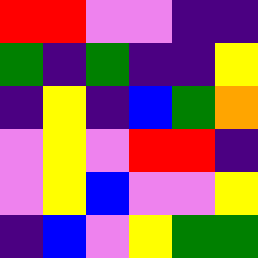[["red", "red", "violet", "violet", "indigo", "indigo"], ["green", "indigo", "green", "indigo", "indigo", "yellow"], ["indigo", "yellow", "indigo", "blue", "green", "orange"], ["violet", "yellow", "violet", "red", "red", "indigo"], ["violet", "yellow", "blue", "violet", "violet", "yellow"], ["indigo", "blue", "violet", "yellow", "green", "green"]]